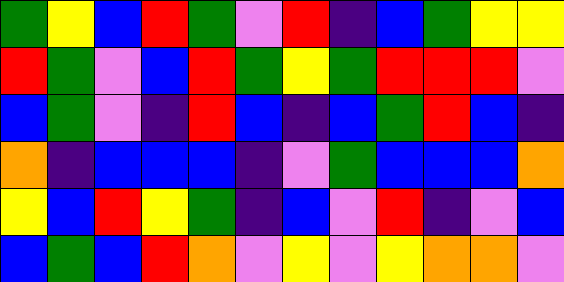[["green", "yellow", "blue", "red", "green", "violet", "red", "indigo", "blue", "green", "yellow", "yellow"], ["red", "green", "violet", "blue", "red", "green", "yellow", "green", "red", "red", "red", "violet"], ["blue", "green", "violet", "indigo", "red", "blue", "indigo", "blue", "green", "red", "blue", "indigo"], ["orange", "indigo", "blue", "blue", "blue", "indigo", "violet", "green", "blue", "blue", "blue", "orange"], ["yellow", "blue", "red", "yellow", "green", "indigo", "blue", "violet", "red", "indigo", "violet", "blue"], ["blue", "green", "blue", "red", "orange", "violet", "yellow", "violet", "yellow", "orange", "orange", "violet"]]